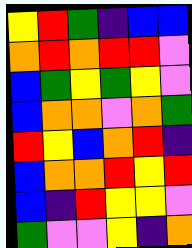[["yellow", "red", "green", "indigo", "blue", "blue"], ["orange", "red", "orange", "red", "red", "violet"], ["blue", "green", "yellow", "green", "yellow", "violet"], ["blue", "orange", "orange", "violet", "orange", "green"], ["red", "yellow", "blue", "orange", "red", "indigo"], ["blue", "orange", "orange", "red", "yellow", "red"], ["blue", "indigo", "red", "yellow", "yellow", "violet"], ["green", "violet", "violet", "yellow", "indigo", "orange"]]